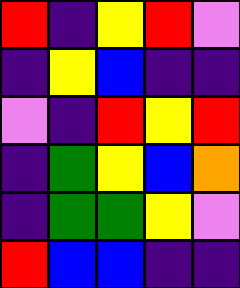[["red", "indigo", "yellow", "red", "violet"], ["indigo", "yellow", "blue", "indigo", "indigo"], ["violet", "indigo", "red", "yellow", "red"], ["indigo", "green", "yellow", "blue", "orange"], ["indigo", "green", "green", "yellow", "violet"], ["red", "blue", "blue", "indigo", "indigo"]]